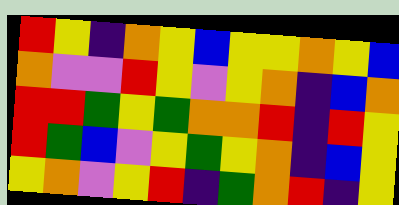[["red", "yellow", "indigo", "orange", "yellow", "blue", "yellow", "yellow", "orange", "yellow", "blue"], ["orange", "violet", "violet", "red", "yellow", "violet", "yellow", "orange", "indigo", "blue", "orange"], ["red", "red", "green", "yellow", "green", "orange", "orange", "red", "indigo", "red", "yellow"], ["red", "green", "blue", "violet", "yellow", "green", "yellow", "orange", "indigo", "blue", "yellow"], ["yellow", "orange", "violet", "yellow", "red", "indigo", "green", "orange", "red", "indigo", "yellow"]]